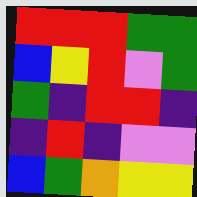[["red", "red", "red", "green", "green"], ["blue", "yellow", "red", "violet", "green"], ["green", "indigo", "red", "red", "indigo"], ["indigo", "red", "indigo", "violet", "violet"], ["blue", "green", "orange", "yellow", "yellow"]]